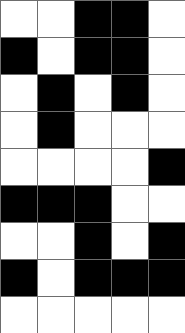[["white", "white", "black", "black", "white"], ["black", "white", "black", "black", "white"], ["white", "black", "white", "black", "white"], ["white", "black", "white", "white", "white"], ["white", "white", "white", "white", "black"], ["black", "black", "black", "white", "white"], ["white", "white", "black", "white", "black"], ["black", "white", "black", "black", "black"], ["white", "white", "white", "white", "white"]]